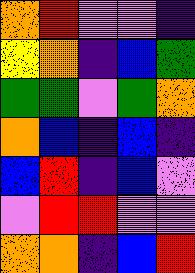[["orange", "red", "violet", "violet", "indigo"], ["yellow", "orange", "indigo", "blue", "green"], ["green", "green", "violet", "green", "orange"], ["orange", "blue", "indigo", "blue", "indigo"], ["blue", "red", "indigo", "blue", "violet"], ["violet", "red", "red", "violet", "violet"], ["orange", "orange", "indigo", "blue", "red"]]